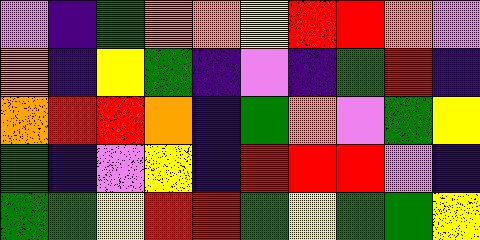[["violet", "indigo", "green", "orange", "orange", "yellow", "red", "red", "orange", "violet"], ["orange", "indigo", "yellow", "green", "indigo", "violet", "indigo", "green", "red", "indigo"], ["orange", "red", "red", "orange", "indigo", "green", "orange", "violet", "green", "yellow"], ["green", "indigo", "violet", "yellow", "indigo", "red", "red", "red", "violet", "indigo"], ["green", "green", "yellow", "red", "red", "green", "yellow", "green", "green", "yellow"]]